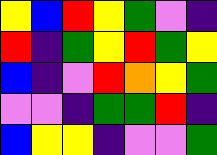[["yellow", "blue", "red", "yellow", "green", "violet", "indigo"], ["red", "indigo", "green", "yellow", "red", "green", "yellow"], ["blue", "indigo", "violet", "red", "orange", "yellow", "green"], ["violet", "violet", "indigo", "green", "green", "red", "indigo"], ["blue", "yellow", "yellow", "indigo", "violet", "violet", "green"]]